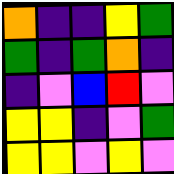[["orange", "indigo", "indigo", "yellow", "green"], ["green", "indigo", "green", "orange", "indigo"], ["indigo", "violet", "blue", "red", "violet"], ["yellow", "yellow", "indigo", "violet", "green"], ["yellow", "yellow", "violet", "yellow", "violet"]]